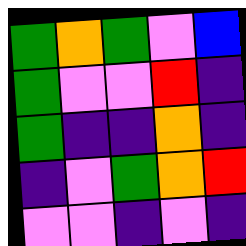[["green", "orange", "green", "violet", "blue"], ["green", "violet", "violet", "red", "indigo"], ["green", "indigo", "indigo", "orange", "indigo"], ["indigo", "violet", "green", "orange", "red"], ["violet", "violet", "indigo", "violet", "indigo"]]